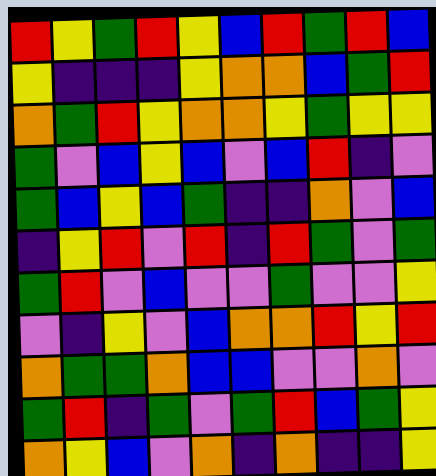[["red", "yellow", "green", "red", "yellow", "blue", "red", "green", "red", "blue"], ["yellow", "indigo", "indigo", "indigo", "yellow", "orange", "orange", "blue", "green", "red"], ["orange", "green", "red", "yellow", "orange", "orange", "yellow", "green", "yellow", "yellow"], ["green", "violet", "blue", "yellow", "blue", "violet", "blue", "red", "indigo", "violet"], ["green", "blue", "yellow", "blue", "green", "indigo", "indigo", "orange", "violet", "blue"], ["indigo", "yellow", "red", "violet", "red", "indigo", "red", "green", "violet", "green"], ["green", "red", "violet", "blue", "violet", "violet", "green", "violet", "violet", "yellow"], ["violet", "indigo", "yellow", "violet", "blue", "orange", "orange", "red", "yellow", "red"], ["orange", "green", "green", "orange", "blue", "blue", "violet", "violet", "orange", "violet"], ["green", "red", "indigo", "green", "violet", "green", "red", "blue", "green", "yellow"], ["orange", "yellow", "blue", "violet", "orange", "indigo", "orange", "indigo", "indigo", "yellow"]]